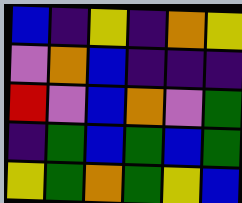[["blue", "indigo", "yellow", "indigo", "orange", "yellow"], ["violet", "orange", "blue", "indigo", "indigo", "indigo"], ["red", "violet", "blue", "orange", "violet", "green"], ["indigo", "green", "blue", "green", "blue", "green"], ["yellow", "green", "orange", "green", "yellow", "blue"]]